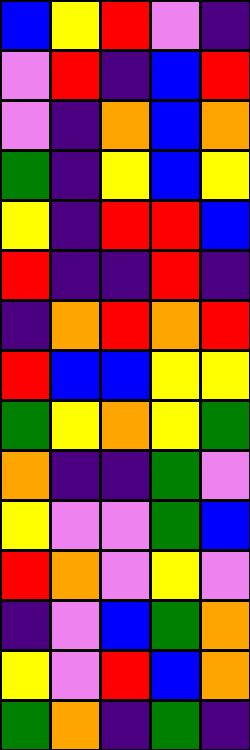[["blue", "yellow", "red", "violet", "indigo"], ["violet", "red", "indigo", "blue", "red"], ["violet", "indigo", "orange", "blue", "orange"], ["green", "indigo", "yellow", "blue", "yellow"], ["yellow", "indigo", "red", "red", "blue"], ["red", "indigo", "indigo", "red", "indigo"], ["indigo", "orange", "red", "orange", "red"], ["red", "blue", "blue", "yellow", "yellow"], ["green", "yellow", "orange", "yellow", "green"], ["orange", "indigo", "indigo", "green", "violet"], ["yellow", "violet", "violet", "green", "blue"], ["red", "orange", "violet", "yellow", "violet"], ["indigo", "violet", "blue", "green", "orange"], ["yellow", "violet", "red", "blue", "orange"], ["green", "orange", "indigo", "green", "indigo"]]